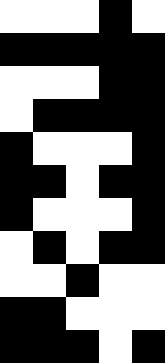[["white", "white", "white", "black", "white"], ["black", "black", "black", "black", "black"], ["white", "white", "white", "black", "black"], ["white", "black", "black", "black", "black"], ["black", "white", "white", "white", "black"], ["black", "black", "white", "black", "black"], ["black", "white", "white", "white", "black"], ["white", "black", "white", "black", "black"], ["white", "white", "black", "white", "white"], ["black", "black", "white", "white", "white"], ["black", "black", "black", "white", "black"]]